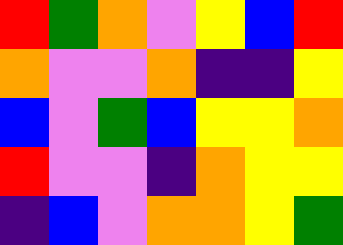[["red", "green", "orange", "violet", "yellow", "blue", "red"], ["orange", "violet", "violet", "orange", "indigo", "indigo", "yellow"], ["blue", "violet", "green", "blue", "yellow", "yellow", "orange"], ["red", "violet", "violet", "indigo", "orange", "yellow", "yellow"], ["indigo", "blue", "violet", "orange", "orange", "yellow", "green"]]